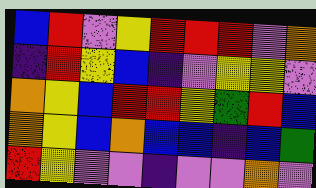[["blue", "red", "violet", "yellow", "red", "red", "red", "violet", "orange"], ["indigo", "red", "yellow", "blue", "indigo", "violet", "yellow", "yellow", "violet"], ["orange", "yellow", "blue", "red", "red", "yellow", "green", "red", "blue"], ["orange", "yellow", "blue", "orange", "blue", "blue", "indigo", "blue", "green"], ["red", "yellow", "violet", "violet", "indigo", "violet", "violet", "orange", "violet"]]